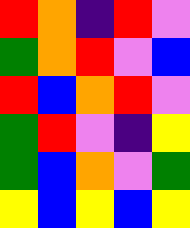[["red", "orange", "indigo", "red", "violet"], ["green", "orange", "red", "violet", "blue"], ["red", "blue", "orange", "red", "violet"], ["green", "red", "violet", "indigo", "yellow"], ["green", "blue", "orange", "violet", "green"], ["yellow", "blue", "yellow", "blue", "yellow"]]